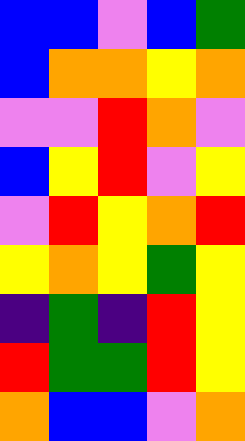[["blue", "blue", "violet", "blue", "green"], ["blue", "orange", "orange", "yellow", "orange"], ["violet", "violet", "red", "orange", "violet"], ["blue", "yellow", "red", "violet", "yellow"], ["violet", "red", "yellow", "orange", "red"], ["yellow", "orange", "yellow", "green", "yellow"], ["indigo", "green", "indigo", "red", "yellow"], ["red", "green", "green", "red", "yellow"], ["orange", "blue", "blue", "violet", "orange"]]